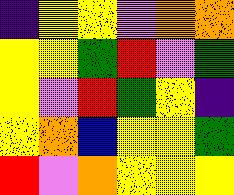[["indigo", "yellow", "yellow", "violet", "orange", "orange"], ["yellow", "yellow", "green", "red", "violet", "green"], ["yellow", "violet", "red", "green", "yellow", "indigo"], ["yellow", "orange", "blue", "yellow", "yellow", "green"], ["red", "violet", "orange", "yellow", "yellow", "yellow"]]